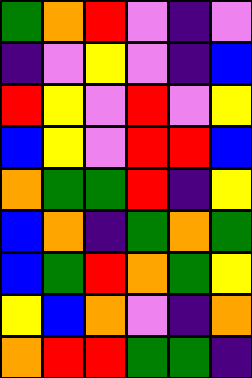[["green", "orange", "red", "violet", "indigo", "violet"], ["indigo", "violet", "yellow", "violet", "indigo", "blue"], ["red", "yellow", "violet", "red", "violet", "yellow"], ["blue", "yellow", "violet", "red", "red", "blue"], ["orange", "green", "green", "red", "indigo", "yellow"], ["blue", "orange", "indigo", "green", "orange", "green"], ["blue", "green", "red", "orange", "green", "yellow"], ["yellow", "blue", "orange", "violet", "indigo", "orange"], ["orange", "red", "red", "green", "green", "indigo"]]